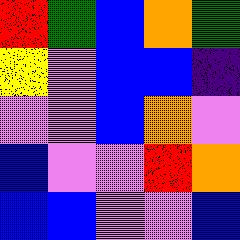[["red", "green", "blue", "orange", "green"], ["yellow", "violet", "blue", "blue", "indigo"], ["violet", "violet", "blue", "orange", "violet"], ["blue", "violet", "violet", "red", "orange"], ["blue", "blue", "violet", "violet", "blue"]]